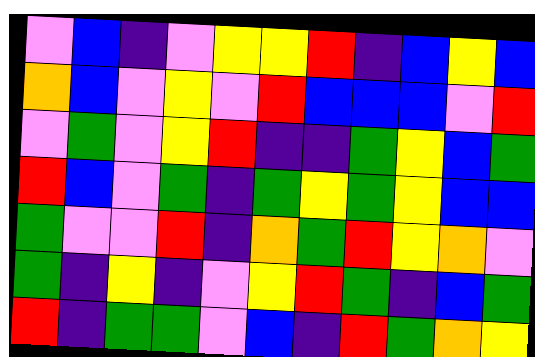[["violet", "blue", "indigo", "violet", "yellow", "yellow", "red", "indigo", "blue", "yellow", "blue"], ["orange", "blue", "violet", "yellow", "violet", "red", "blue", "blue", "blue", "violet", "red"], ["violet", "green", "violet", "yellow", "red", "indigo", "indigo", "green", "yellow", "blue", "green"], ["red", "blue", "violet", "green", "indigo", "green", "yellow", "green", "yellow", "blue", "blue"], ["green", "violet", "violet", "red", "indigo", "orange", "green", "red", "yellow", "orange", "violet"], ["green", "indigo", "yellow", "indigo", "violet", "yellow", "red", "green", "indigo", "blue", "green"], ["red", "indigo", "green", "green", "violet", "blue", "indigo", "red", "green", "orange", "yellow"]]